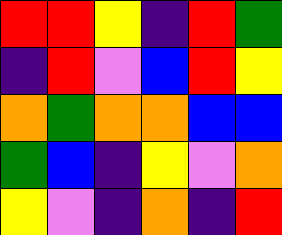[["red", "red", "yellow", "indigo", "red", "green"], ["indigo", "red", "violet", "blue", "red", "yellow"], ["orange", "green", "orange", "orange", "blue", "blue"], ["green", "blue", "indigo", "yellow", "violet", "orange"], ["yellow", "violet", "indigo", "orange", "indigo", "red"]]